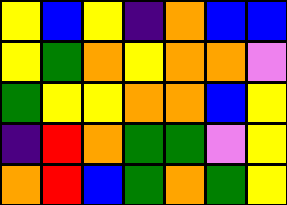[["yellow", "blue", "yellow", "indigo", "orange", "blue", "blue"], ["yellow", "green", "orange", "yellow", "orange", "orange", "violet"], ["green", "yellow", "yellow", "orange", "orange", "blue", "yellow"], ["indigo", "red", "orange", "green", "green", "violet", "yellow"], ["orange", "red", "blue", "green", "orange", "green", "yellow"]]